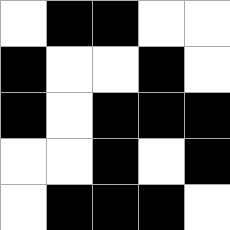[["white", "black", "black", "white", "white"], ["black", "white", "white", "black", "white"], ["black", "white", "black", "black", "black"], ["white", "white", "black", "white", "black"], ["white", "black", "black", "black", "white"]]